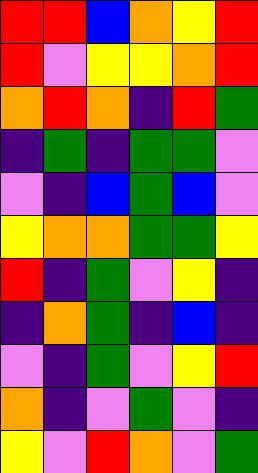[["red", "red", "blue", "orange", "yellow", "red"], ["red", "violet", "yellow", "yellow", "orange", "red"], ["orange", "red", "orange", "indigo", "red", "green"], ["indigo", "green", "indigo", "green", "green", "violet"], ["violet", "indigo", "blue", "green", "blue", "violet"], ["yellow", "orange", "orange", "green", "green", "yellow"], ["red", "indigo", "green", "violet", "yellow", "indigo"], ["indigo", "orange", "green", "indigo", "blue", "indigo"], ["violet", "indigo", "green", "violet", "yellow", "red"], ["orange", "indigo", "violet", "green", "violet", "indigo"], ["yellow", "violet", "red", "orange", "violet", "green"]]